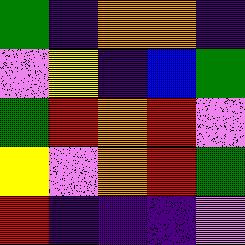[["green", "indigo", "orange", "orange", "indigo"], ["violet", "yellow", "indigo", "blue", "green"], ["green", "red", "orange", "red", "violet"], ["yellow", "violet", "orange", "red", "green"], ["red", "indigo", "indigo", "indigo", "violet"]]